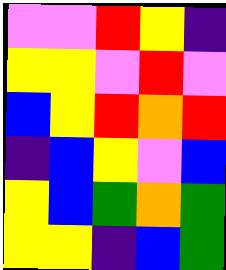[["violet", "violet", "red", "yellow", "indigo"], ["yellow", "yellow", "violet", "red", "violet"], ["blue", "yellow", "red", "orange", "red"], ["indigo", "blue", "yellow", "violet", "blue"], ["yellow", "blue", "green", "orange", "green"], ["yellow", "yellow", "indigo", "blue", "green"]]